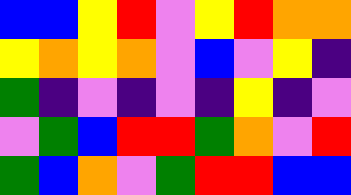[["blue", "blue", "yellow", "red", "violet", "yellow", "red", "orange", "orange"], ["yellow", "orange", "yellow", "orange", "violet", "blue", "violet", "yellow", "indigo"], ["green", "indigo", "violet", "indigo", "violet", "indigo", "yellow", "indigo", "violet"], ["violet", "green", "blue", "red", "red", "green", "orange", "violet", "red"], ["green", "blue", "orange", "violet", "green", "red", "red", "blue", "blue"]]